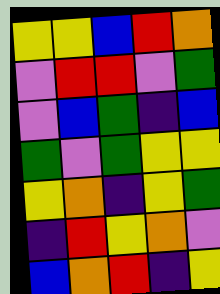[["yellow", "yellow", "blue", "red", "orange"], ["violet", "red", "red", "violet", "green"], ["violet", "blue", "green", "indigo", "blue"], ["green", "violet", "green", "yellow", "yellow"], ["yellow", "orange", "indigo", "yellow", "green"], ["indigo", "red", "yellow", "orange", "violet"], ["blue", "orange", "red", "indigo", "yellow"]]